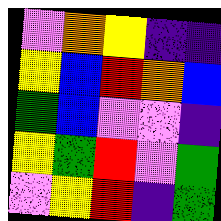[["violet", "orange", "yellow", "indigo", "indigo"], ["yellow", "blue", "red", "orange", "blue"], ["green", "blue", "violet", "violet", "indigo"], ["yellow", "green", "red", "violet", "green"], ["violet", "yellow", "red", "indigo", "green"]]